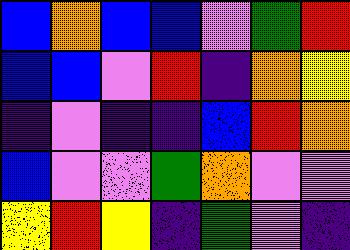[["blue", "orange", "blue", "blue", "violet", "green", "red"], ["blue", "blue", "violet", "red", "indigo", "orange", "yellow"], ["indigo", "violet", "indigo", "indigo", "blue", "red", "orange"], ["blue", "violet", "violet", "green", "orange", "violet", "violet"], ["yellow", "red", "yellow", "indigo", "green", "violet", "indigo"]]